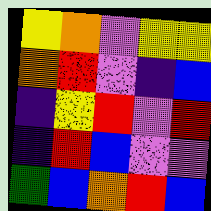[["yellow", "orange", "violet", "yellow", "yellow"], ["orange", "red", "violet", "indigo", "blue"], ["indigo", "yellow", "red", "violet", "red"], ["indigo", "red", "blue", "violet", "violet"], ["green", "blue", "orange", "red", "blue"]]